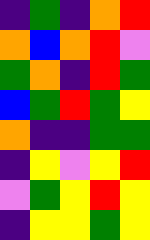[["indigo", "green", "indigo", "orange", "red"], ["orange", "blue", "orange", "red", "violet"], ["green", "orange", "indigo", "red", "green"], ["blue", "green", "red", "green", "yellow"], ["orange", "indigo", "indigo", "green", "green"], ["indigo", "yellow", "violet", "yellow", "red"], ["violet", "green", "yellow", "red", "yellow"], ["indigo", "yellow", "yellow", "green", "yellow"]]